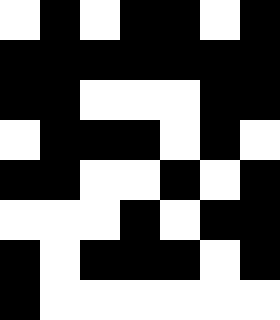[["white", "black", "white", "black", "black", "white", "black"], ["black", "black", "black", "black", "black", "black", "black"], ["black", "black", "white", "white", "white", "black", "black"], ["white", "black", "black", "black", "white", "black", "white"], ["black", "black", "white", "white", "black", "white", "black"], ["white", "white", "white", "black", "white", "black", "black"], ["black", "white", "black", "black", "black", "white", "black"], ["black", "white", "white", "white", "white", "white", "white"]]